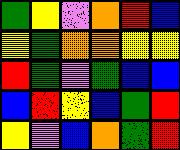[["green", "yellow", "violet", "orange", "red", "blue"], ["yellow", "green", "orange", "orange", "yellow", "yellow"], ["red", "green", "violet", "green", "blue", "blue"], ["blue", "red", "yellow", "blue", "green", "red"], ["yellow", "violet", "blue", "orange", "green", "red"]]